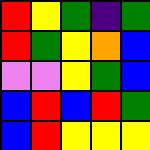[["red", "yellow", "green", "indigo", "green"], ["red", "green", "yellow", "orange", "blue"], ["violet", "violet", "yellow", "green", "blue"], ["blue", "red", "blue", "red", "green"], ["blue", "red", "yellow", "yellow", "yellow"]]